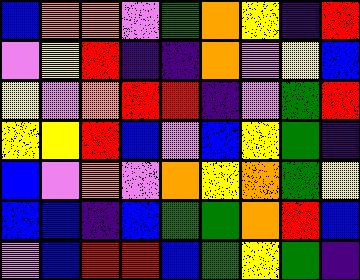[["blue", "orange", "orange", "violet", "green", "orange", "yellow", "indigo", "red"], ["violet", "yellow", "red", "indigo", "indigo", "orange", "violet", "yellow", "blue"], ["yellow", "violet", "orange", "red", "red", "indigo", "violet", "green", "red"], ["yellow", "yellow", "red", "blue", "violet", "blue", "yellow", "green", "indigo"], ["blue", "violet", "orange", "violet", "orange", "yellow", "orange", "green", "yellow"], ["blue", "blue", "indigo", "blue", "green", "green", "orange", "red", "blue"], ["violet", "blue", "red", "red", "blue", "green", "yellow", "green", "indigo"]]